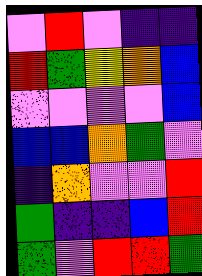[["violet", "red", "violet", "indigo", "indigo"], ["red", "green", "yellow", "orange", "blue"], ["violet", "violet", "violet", "violet", "blue"], ["blue", "blue", "orange", "green", "violet"], ["indigo", "orange", "violet", "violet", "red"], ["green", "indigo", "indigo", "blue", "red"], ["green", "violet", "red", "red", "green"]]